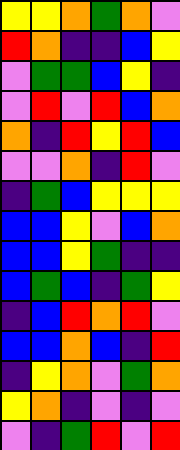[["yellow", "yellow", "orange", "green", "orange", "violet"], ["red", "orange", "indigo", "indigo", "blue", "yellow"], ["violet", "green", "green", "blue", "yellow", "indigo"], ["violet", "red", "violet", "red", "blue", "orange"], ["orange", "indigo", "red", "yellow", "red", "blue"], ["violet", "violet", "orange", "indigo", "red", "violet"], ["indigo", "green", "blue", "yellow", "yellow", "yellow"], ["blue", "blue", "yellow", "violet", "blue", "orange"], ["blue", "blue", "yellow", "green", "indigo", "indigo"], ["blue", "green", "blue", "indigo", "green", "yellow"], ["indigo", "blue", "red", "orange", "red", "violet"], ["blue", "blue", "orange", "blue", "indigo", "red"], ["indigo", "yellow", "orange", "violet", "green", "orange"], ["yellow", "orange", "indigo", "violet", "indigo", "violet"], ["violet", "indigo", "green", "red", "violet", "red"]]